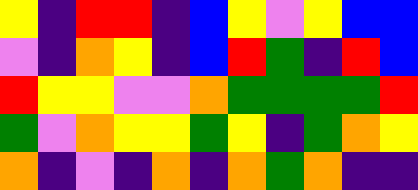[["yellow", "indigo", "red", "red", "indigo", "blue", "yellow", "violet", "yellow", "blue", "blue"], ["violet", "indigo", "orange", "yellow", "indigo", "blue", "red", "green", "indigo", "red", "blue"], ["red", "yellow", "yellow", "violet", "violet", "orange", "green", "green", "green", "green", "red"], ["green", "violet", "orange", "yellow", "yellow", "green", "yellow", "indigo", "green", "orange", "yellow"], ["orange", "indigo", "violet", "indigo", "orange", "indigo", "orange", "green", "orange", "indigo", "indigo"]]